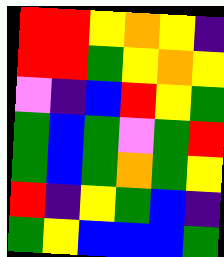[["red", "red", "yellow", "orange", "yellow", "indigo"], ["red", "red", "green", "yellow", "orange", "yellow"], ["violet", "indigo", "blue", "red", "yellow", "green"], ["green", "blue", "green", "violet", "green", "red"], ["green", "blue", "green", "orange", "green", "yellow"], ["red", "indigo", "yellow", "green", "blue", "indigo"], ["green", "yellow", "blue", "blue", "blue", "green"]]